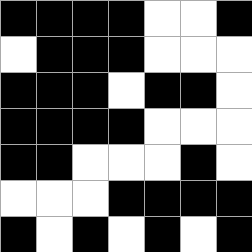[["black", "black", "black", "black", "white", "white", "black"], ["white", "black", "black", "black", "white", "white", "white"], ["black", "black", "black", "white", "black", "black", "white"], ["black", "black", "black", "black", "white", "white", "white"], ["black", "black", "white", "white", "white", "black", "white"], ["white", "white", "white", "black", "black", "black", "black"], ["black", "white", "black", "white", "black", "white", "black"]]